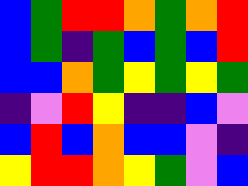[["blue", "green", "red", "red", "orange", "green", "orange", "red"], ["blue", "green", "indigo", "green", "blue", "green", "blue", "red"], ["blue", "blue", "orange", "green", "yellow", "green", "yellow", "green"], ["indigo", "violet", "red", "yellow", "indigo", "indigo", "blue", "violet"], ["blue", "red", "blue", "orange", "blue", "blue", "violet", "indigo"], ["yellow", "red", "red", "orange", "yellow", "green", "violet", "blue"]]